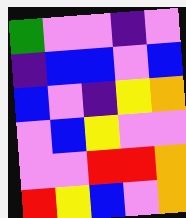[["green", "violet", "violet", "indigo", "violet"], ["indigo", "blue", "blue", "violet", "blue"], ["blue", "violet", "indigo", "yellow", "orange"], ["violet", "blue", "yellow", "violet", "violet"], ["violet", "violet", "red", "red", "orange"], ["red", "yellow", "blue", "violet", "orange"]]